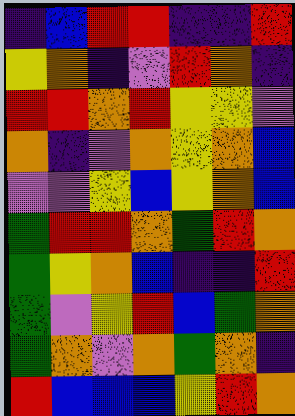[["indigo", "blue", "red", "red", "indigo", "indigo", "red"], ["yellow", "orange", "indigo", "violet", "red", "orange", "indigo"], ["red", "red", "orange", "red", "yellow", "yellow", "violet"], ["orange", "indigo", "violet", "orange", "yellow", "orange", "blue"], ["violet", "violet", "yellow", "blue", "yellow", "orange", "blue"], ["green", "red", "red", "orange", "green", "red", "orange"], ["green", "yellow", "orange", "blue", "indigo", "indigo", "red"], ["green", "violet", "yellow", "red", "blue", "green", "orange"], ["green", "orange", "violet", "orange", "green", "orange", "indigo"], ["red", "blue", "blue", "blue", "yellow", "red", "orange"]]